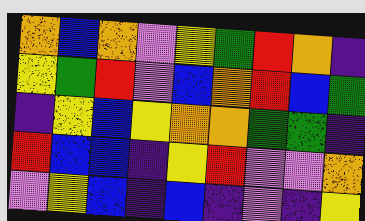[["orange", "blue", "orange", "violet", "yellow", "green", "red", "orange", "indigo"], ["yellow", "green", "red", "violet", "blue", "orange", "red", "blue", "green"], ["indigo", "yellow", "blue", "yellow", "orange", "orange", "green", "green", "indigo"], ["red", "blue", "blue", "indigo", "yellow", "red", "violet", "violet", "orange"], ["violet", "yellow", "blue", "indigo", "blue", "indigo", "violet", "indigo", "yellow"]]